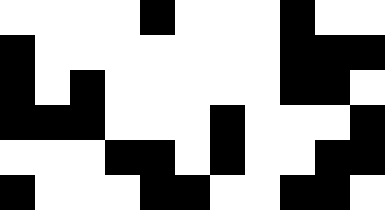[["white", "white", "white", "white", "black", "white", "white", "white", "black", "white", "white"], ["black", "white", "white", "white", "white", "white", "white", "white", "black", "black", "black"], ["black", "white", "black", "white", "white", "white", "white", "white", "black", "black", "white"], ["black", "black", "black", "white", "white", "white", "black", "white", "white", "white", "black"], ["white", "white", "white", "black", "black", "white", "black", "white", "white", "black", "black"], ["black", "white", "white", "white", "black", "black", "white", "white", "black", "black", "white"]]